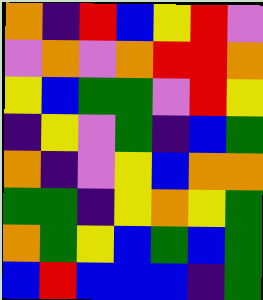[["orange", "indigo", "red", "blue", "yellow", "red", "violet"], ["violet", "orange", "violet", "orange", "red", "red", "orange"], ["yellow", "blue", "green", "green", "violet", "red", "yellow"], ["indigo", "yellow", "violet", "green", "indigo", "blue", "green"], ["orange", "indigo", "violet", "yellow", "blue", "orange", "orange"], ["green", "green", "indigo", "yellow", "orange", "yellow", "green"], ["orange", "green", "yellow", "blue", "green", "blue", "green"], ["blue", "red", "blue", "blue", "blue", "indigo", "green"]]